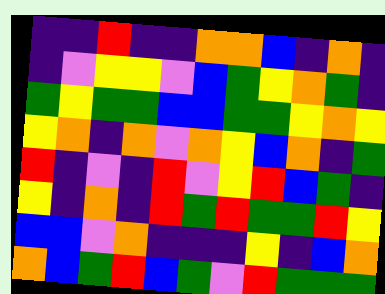[["indigo", "indigo", "red", "indigo", "indigo", "orange", "orange", "blue", "indigo", "orange", "indigo"], ["indigo", "violet", "yellow", "yellow", "violet", "blue", "green", "yellow", "orange", "green", "indigo"], ["green", "yellow", "green", "green", "blue", "blue", "green", "green", "yellow", "orange", "yellow"], ["yellow", "orange", "indigo", "orange", "violet", "orange", "yellow", "blue", "orange", "indigo", "green"], ["red", "indigo", "violet", "indigo", "red", "violet", "yellow", "red", "blue", "green", "indigo"], ["yellow", "indigo", "orange", "indigo", "red", "green", "red", "green", "green", "red", "yellow"], ["blue", "blue", "violet", "orange", "indigo", "indigo", "indigo", "yellow", "indigo", "blue", "orange"], ["orange", "blue", "green", "red", "blue", "green", "violet", "red", "green", "green", "green"]]